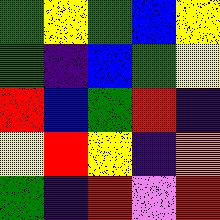[["green", "yellow", "green", "blue", "yellow"], ["green", "indigo", "blue", "green", "yellow"], ["red", "blue", "green", "red", "indigo"], ["yellow", "red", "yellow", "indigo", "orange"], ["green", "indigo", "red", "violet", "red"]]